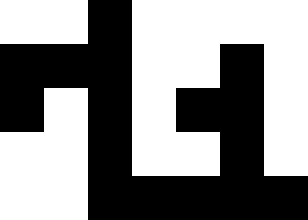[["white", "white", "black", "white", "white", "white", "white"], ["black", "black", "black", "white", "white", "black", "white"], ["black", "white", "black", "white", "black", "black", "white"], ["white", "white", "black", "white", "white", "black", "white"], ["white", "white", "black", "black", "black", "black", "black"]]